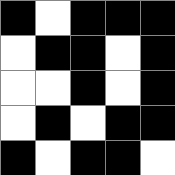[["black", "white", "black", "black", "black"], ["white", "black", "black", "white", "black"], ["white", "white", "black", "white", "black"], ["white", "black", "white", "black", "black"], ["black", "white", "black", "black", "white"]]